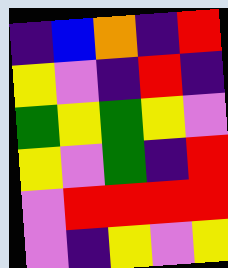[["indigo", "blue", "orange", "indigo", "red"], ["yellow", "violet", "indigo", "red", "indigo"], ["green", "yellow", "green", "yellow", "violet"], ["yellow", "violet", "green", "indigo", "red"], ["violet", "red", "red", "red", "red"], ["violet", "indigo", "yellow", "violet", "yellow"]]